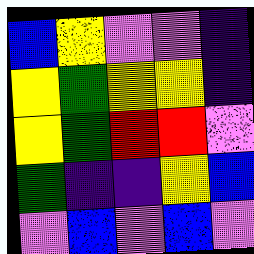[["blue", "yellow", "violet", "violet", "indigo"], ["yellow", "green", "yellow", "yellow", "indigo"], ["yellow", "green", "red", "red", "violet"], ["green", "indigo", "indigo", "yellow", "blue"], ["violet", "blue", "violet", "blue", "violet"]]